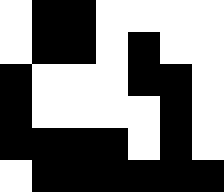[["white", "black", "black", "white", "white", "white", "white"], ["white", "black", "black", "white", "black", "white", "white"], ["black", "white", "white", "white", "black", "black", "white"], ["black", "white", "white", "white", "white", "black", "white"], ["black", "black", "black", "black", "white", "black", "white"], ["white", "black", "black", "black", "black", "black", "black"]]